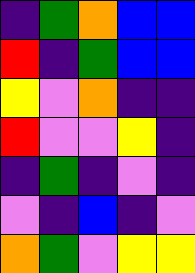[["indigo", "green", "orange", "blue", "blue"], ["red", "indigo", "green", "blue", "blue"], ["yellow", "violet", "orange", "indigo", "indigo"], ["red", "violet", "violet", "yellow", "indigo"], ["indigo", "green", "indigo", "violet", "indigo"], ["violet", "indigo", "blue", "indigo", "violet"], ["orange", "green", "violet", "yellow", "yellow"]]